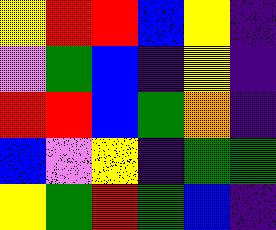[["yellow", "red", "red", "blue", "yellow", "indigo"], ["violet", "green", "blue", "indigo", "yellow", "indigo"], ["red", "red", "blue", "green", "orange", "indigo"], ["blue", "violet", "yellow", "indigo", "green", "green"], ["yellow", "green", "red", "green", "blue", "indigo"]]